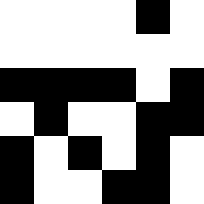[["white", "white", "white", "white", "black", "white"], ["white", "white", "white", "white", "white", "white"], ["black", "black", "black", "black", "white", "black"], ["white", "black", "white", "white", "black", "black"], ["black", "white", "black", "white", "black", "white"], ["black", "white", "white", "black", "black", "white"]]